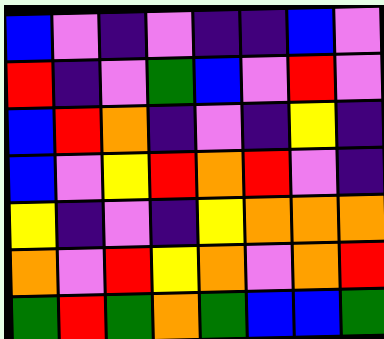[["blue", "violet", "indigo", "violet", "indigo", "indigo", "blue", "violet"], ["red", "indigo", "violet", "green", "blue", "violet", "red", "violet"], ["blue", "red", "orange", "indigo", "violet", "indigo", "yellow", "indigo"], ["blue", "violet", "yellow", "red", "orange", "red", "violet", "indigo"], ["yellow", "indigo", "violet", "indigo", "yellow", "orange", "orange", "orange"], ["orange", "violet", "red", "yellow", "orange", "violet", "orange", "red"], ["green", "red", "green", "orange", "green", "blue", "blue", "green"]]